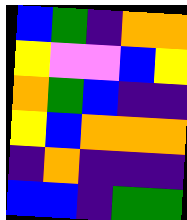[["blue", "green", "indigo", "orange", "orange"], ["yellow", "violet", "violet", "blue", "yellow"], ["orange", "green", "blue", "indigo", "indigo"], ["yellow", "blue", "orange", "orange", "orange"], ["indigo", "orange", "indigo", "indigo", "indigo"], ["blue", "blue", "indigo", "green", "green"]]